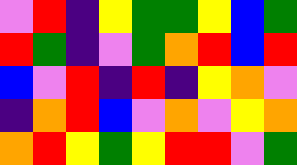[["violet", "red", "indigo", "yellow", "green", "green", "yellow", "blue", "green"], ["red", "green", "indigo", "violet", "green", "orange", "red", "blue", "red"], ["blue", "violet", "red", "indigo", "red", "indigo", "yellow", "orange", "violet"], ["indigo", "orange", "red", "blue", "violet", "orange", "violet", "yellow", "orange"], ["orange", "red", "yellow", "green", "yellow", "red", "red", "violet", "green"]]